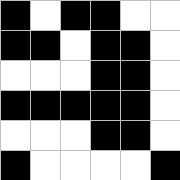[["black", "white", "black", "black", "white", "white"], ["black", "black", "white", "black", "black", "white"], ["white", "white", "white", "black", "black", "white"], ["black", "black", "black", "black", "black", "white"], ["white", "white", "white", "black", "black", "white"], ["black", "white", "white", "white", "white", "black"]]